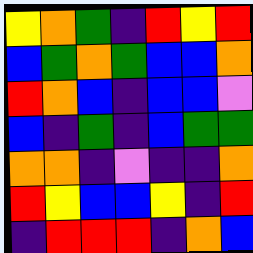[["yellow", "orange", "green", "indigo", "red", "yellow", "red"], ["blue", "green", "orange", "green", "blue", "blue", "orange"], ["red", "orange", "blue", "indigo", "blue", "blue", "violet"], ["blue", "indigo", "green", "indigo", "blue", "green", "green"], ["orange", "orange", "indigo", "violet", "indigo", "indigo", "orange"], ["red", "yellow", "blue", "blue", "yellow", "indigo", "red"], ["indigo", "red", "red", "red", "indigo", "orange", "blue"]]